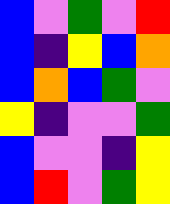[["blue", "violet", "green", "violet", "red"], ["blue", "indigo", "yellow", "blue", "orange"], ["blue", "orange", "blue", "green", "violet"], ["yellow", "indigo", "violet", "violet", "green"], ["blue", "violet", "violet", "indigo", "yellow"], ["blue", "red", "violet", "green", "yellow"]]